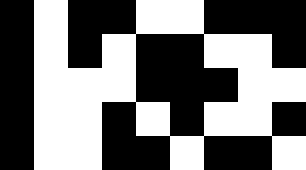[["black", "white", "black", "black", "white", "white", "black", "black", "black"], ["black", "white", "black", "white", "black", "black", "white", "white", "black"], ["black", "white", "white", "white", "black", "black", "black", "white", "white"], ["black", "white", "white", "black", "white", "black", "white", "white", "black"], ["black", "white", "white", "black", "black", "white", "black", "black", "white"]]